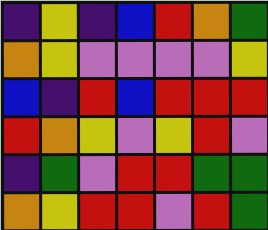[["indigo", "yellow", "indigo", "blue", "red", "orange", "green"], ["orange", "yellow", "violet", "violet", "violet", "violet", "yellow"], ["blue", "indigo", "red", "blue", "red", "red", "red"], ["red", "orange", "yellow", "violet", "yellow", "red", "violet"], ["indigo", "green", "violet", "red", "red", "green", "green"], ["orange", "yellow", "red", "red", "violet", "red", "green"]]